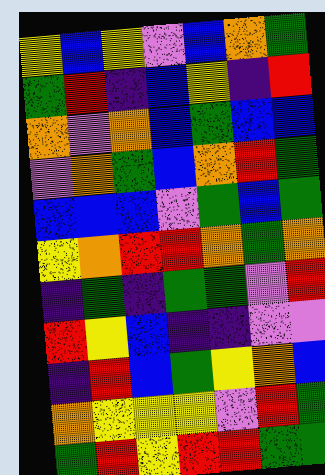[["yellow", "blue", "yellow", "violet", "blue", "orange", "green"], ["green", "red", "indigo", "blue", "yellow", "indigo", "red"], ["orange", "violet", "orange", "blue", "green", "blue", "blue"], ["violet", "orange", "green", "blue", "orange", "red", "green"], ["blue", "blue", "blue", "violet", "green", "blue", "green"], ["yellow", "orange", "red", "red", "orange", "green", "orange"], ["indigo", "green", "indigo", "green", "green", "violet", "red"], ["red", "yellow", "blue", "indigo", "indigo", "violet", "violet"], ["indigo", "red", "blue", "green", "yellow", "orange", "blue"], ["orange", "yellow", "yellow", "yellow", "violet", "red", "green"], ["green", "red", "yellow", "red", "red", "green", "green"]]